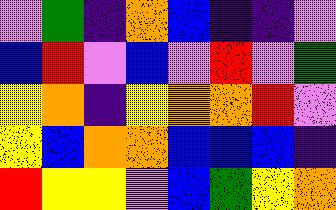[["violet", "green", "indigo", "orange", "blue", "indigo", "indigo", "violet"], ["blue", "red", "violet", "blue", "violet", "red", "violet", "green"], ["yellow", "orange", "indigo", "yellow", "orange", "orange", "red", "violet"], ["yellow", "blue", "orange", "orange", "blue", "blue", "blue", "indigo"], ["red", "yellow", "yellow", "violet", "blue", "green", "yellow", "orange"]]